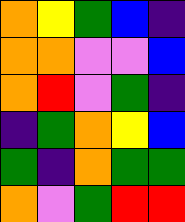[["orange", "yellow", "green", "blue", "indigo"], ["orange", "orange", "violet", "violet", "blue"], ["orange", "red", "violet", "green", "indigo"], ["indigo", "green", "orange", "yellow", "blue"], ["green", "indigo", "orange", "green", "green"], ["orange", "violet", "green", "red", "red"]]